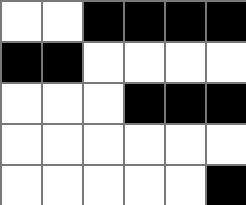[["white", "white", "black", "black", "black", "black"], ["black", "black", "white", "white", "white", "white"], ["white", "white", "white", "black", "black", "black"], ["white", "white", "white", "white", "white", "white"], ["white", "white", "white", "white", "white", "black"]]